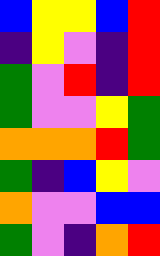[["blue", "yellow", "yellow", "blue", "red"], ["indigo", "yellow", "violet", "indigo", "red"], ["green", "violet", "red", "indigo", "red"], ["green", "violet", "violet", "yellow", "green"], ["orange", "orange", "orange", "red", "green"], ["green", "indigo", "blue", "yellow", "violet"], ["orange", "violet", "violet", "blue", "blue"], ["green", "violet", "indigo", "orange", "red"]]